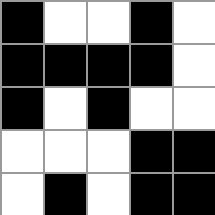[["black", "white", "white", "black", "white"], ["black", "black", "black", "black", "white"], ["black", "white", "black", "white", "white"], ["white", "white", "white", "black", "black"], ["white", "black", "white", "black", "black"]]